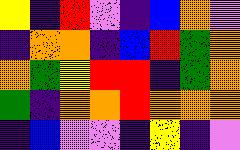[["yellow", "indigo", "red", "violet", "indigo", "blue", "orange", "violet"], ["indigo", "orange", "orange", "indigo", "blue", "red", "green", "orange"], ["orange", "green", "yellow", "red", "red", "indigo", "green", "orange"], ["green", "indigo", "orange", "orange", "red", "orange", "orange", "orange"], ["indigo", "blue", "violet", "violet", "indigo", "yellow", "indigo", "violet"]]